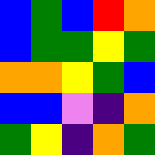[["blue", "green", "blue", "red", "orange"], ["blue", "green", "green", "yellow", "green"], ["orange", "orange", "yellow", "green", "blue"], ["blue", "blue", "violet", "indigo", "orange"], ["green", "yellow", "indigo", "orange", "green"]]